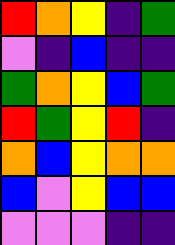[["red", "orange", "yellow", "indigo", "green"], ["violet", "indigo", "blue", "indigo", "indigo"], ["green", "orange", "yellow", "blue", "green"], ["red", "green", "yellow", "red", "indigo"], ["orange", "blue", "yellow", "orange", "orange"], ["blue", "violet", "yellow", "blue", "blue"], ["violet", "violet", "violet", "indigo", "indigo"]]